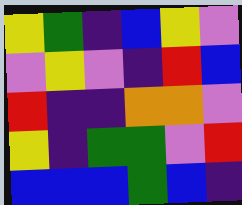[["yellow", "green", "indigo", "blue", "yellow", "violet"], ["violet", "yellow", "violet", "indigo", "red", "blue"], ["red", "indigo", "indigo", "orange", "orange", "violet"], ["yellow", "indigo", "green", "green", "violet", "red"], ["blue", "blue", "blue", "green", "blue", "indigo"]]